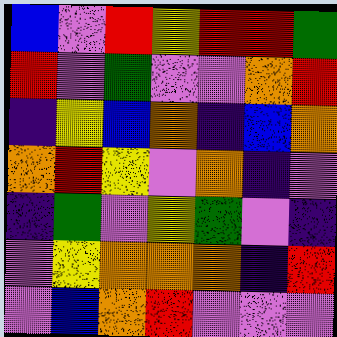[["blue", "violet", "red", "yellow", "red", "red", "green"], ["red", "violet", "green", "violet", "violet", "orange", "red"], ["indigo", "yellow", "blue", "orange", "indigo", "blue", "orange"], ["orange", "red", "yellow", "violet", "orange", "indigo", "violet"], ["indigo", "green", "violet", "yellow", "green", "violet", "indigo"], ["violet", "yellow", "orange", "orange", "orange", "indigo", "red"], ["violet", "blue", "orange", "red", "violet", "violet", "violet"]]